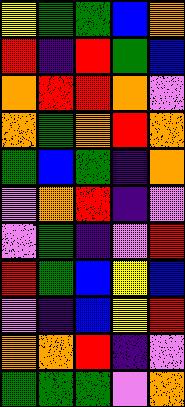[["yellow", "green", "green", "blue", "orange"], ["red", "indigo", "red", "green", "blue"], ["orange", "red", "red", "orange", "violet"], ["orange", "green", "orange", "red", "orange"], ["green", "blue", "green", "indigo", "orange"], ["violet", "orange", "red", "indigo", "violet"], ["violet", "green", "indigo", "violet", "red"], ["red", "green", "blue", "yellow", "blue"], ["violet", "indigo", "blue", "yellow", "red"], ["orange", "orange", "red", "indigo", "violet"], ["green", "green", "green", "violet", "orange"]]